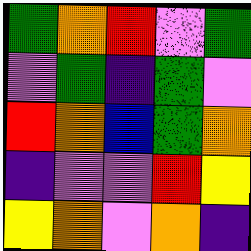[["green", "orange", "red", "violet", "green"], ["violet", "green", "indigo", "green", "violet"], ["red", "orange", "blue", "green", "orange"], ["indigo", "violet", "violet", "red", "yellow"], ["yellow", "orange", "violet", "orange", "indigo"]]